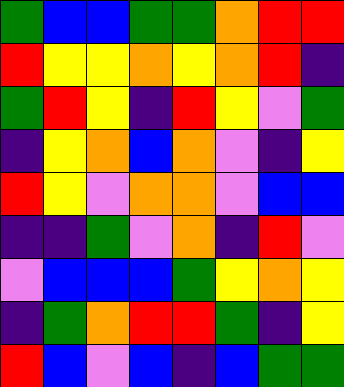[["green", "blue", "blue", "green", "green", "orange", "red", "red"], ["red", "yellow", "yellow", "orange", "yellow", "orange", "red", "indigo"], ["green", "red", "yellow", "indigo", "red", "yellow", "violet", "green"], ["indigo", "yellow", "orange", "blue", "orange", "violet", "indigo", "yellow"], ["red", "yellow", "violet", "orange", "orange", "violet", "blue", "blue"], ["indigo", "indigo", "green", "violet", "orange", "indigo", "red", "violet"], ["violet", "blue", "blue", "blue", "green", "yellow", "orange", "yellow"], ["indigo", "green", "orange", "red", "red", "green", "indigo", "yellow"], ["red", "blue", "violet", "blue", "indigo", "blue", "green", "green"]]